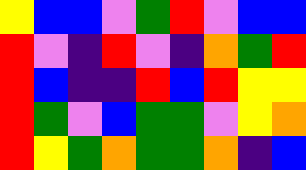[["yellow", "blue", "blue", "violet", "green", "red", "violet", "blue", "blue"], ["red", "violet", "indigo", "red", "violet", "indigo", "orange", "green", "red"], ["red", "blue", "indigo", "indigo", "red", "blue", "red", "yellow", "yellow"], ["red", "green", "violet", "blue", "green", "green", "violet", "yellow", "orange"], ["red", "yellow", "green", "orange", "green", "green", "orange", "indigo", "blue"]]